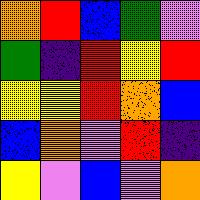[["orange", "red", "blue", "green", "violet"], ["green", "indigo", "red", "yellow", "red"], ["yellow", "yellow", "red", "orange", "blue"], ["blue", "orange", "violet", "red", "indigo"], ["yellow", "violet", "blue", "violet", "orange"]]